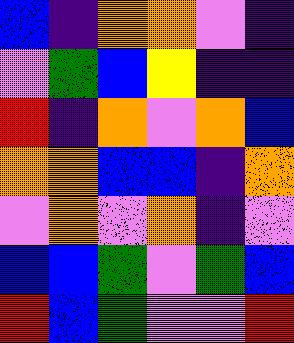[["blue", "indigo", "orange", "orange", "violet", "indigo"], ["violet", "green", "blue", "yellow", "indigo", "indigo"], ["red", "indigo", "orange", "violet", "orange", "blue"], ["orange", "orange", "blue", "blue", "indigo", "orange"], ["violet", "orange", "violet", "orange", "indigo", "violet"], ["blue", "blue", "green", "violet", "green", "blue"], ["red", "blue", "green", "violet", "violet", "red"]]